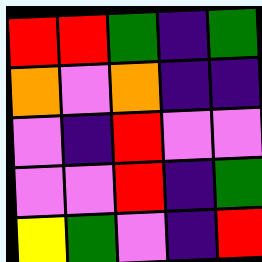[["red", "red", "green", "indigo", "green"], ["orange", "violet", "orange", "indigo", "indigo"], ["violet", "indigo", "red", "violet", "violet"], ["violet", "violet", "red", "indigo", "green"], ["yellow", "green", "violet", "indigo", "red"]]